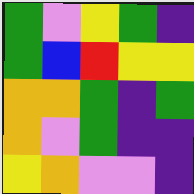[["green", "violet", "yellow", "green", "indigo"], ["green", "blue", "red", "yellow", "yellow"], ["orange", "orange", "green", "indigo", "green"], ["orange", "violet", "green", "indigo", "indigo"], ["yellow", "orange", "violet", "violet", "indigo"]]